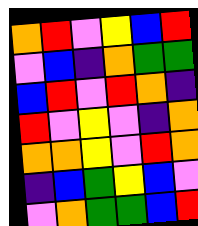[["orange", "red", "violet", "yellow", "blue", "red"], ["violet", "blue", "indigo", "orange", "green", "green"], ["blue", "red", "violet", "red", "orange", "indigo"], ["red", "violet", "yellow", "violet", "indigo", "orange"], ["orange", "orange", "yellow", "violet", "red", "orange"], ["indigo", "blue", "green", "yellow", "blue", "violet"], ["violet", "orange", "green", "green", "blue", "red"]]